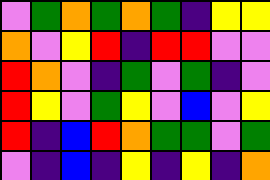[["violet", "green", "orange", "green", "orange", "green", "indigo", "yellow", "yellow"], ["orange", "violet", "yellow", "red", "indigo", "red", "red", "violet", "violet"], ["red", "orange", "violet", "indigo", "green", "violet", "green", "indigo", "violet"], ["red", "yellow", "violet", "green", "yellow", "violet", "blue", "violet", "yellow"], ["red", "indigo", "blue", "red", "orange", "green", "green", "violet", "green"], ["violet", "indigo", "blue", "indigo", "yellow", "indigo", "yellow", "indigo", "orange"]]